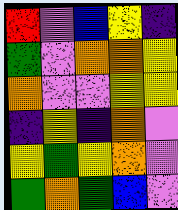[["red", "violet", "blue", "yellow", "indigo"], ["green", "violet", "orange", "orange", "yellow"], ["orange", "violet", "violet", "yellow", "yellow"], ["indigo", "yellow", "indigo", "orange", "violet"], ["yellow", "green", "yellow", "orange", "violet"], ["green", "orange", "green", "blue", "violet"]]